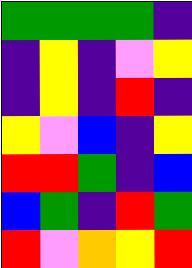[["green", "green", "green", "green", "indigo"], ["indigo", "yellow", "indigo", "violet", "yellow"], ["indigo", "yellow", "indigo", "red", "indigo"], ["yellow", "violet", "blue", "indigo", "yellow"], ["red", "red", "green", "indigo", "blue"], ["blue", "green", "indigo", "red", "green"], ["red", "violet", "orange", "yellow", "red"]]